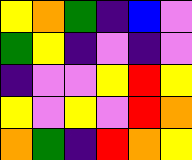[["yellow", "orange", "green", "indigo", "blue", "violet"], ["green", "yellow", "indigo", "violet", "indigo", "violet"], ["indigo", "violet", "violet", "yellow", "red", "yellow"], ["yellow", "violet", "yellow", "violet", "red", "orange"], ["orange", "green", "indigo", "red", "orange", "yellow"]]